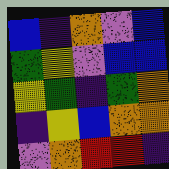[["blue", "indigo", "orange", "violet", "blue"], ["green", "yellow", "violet", "blue", "blue"], ["yellow", "green", "indigo", "green", "orange"], ["indigo", "yellow", "blue", "orange", "orange"], ["violet", "orange", "red", "red", "indigo"]]